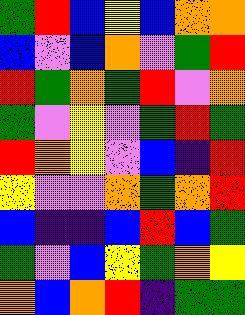[["green", "red", "blue", "yellow", "blue", "orange", "orange"], ["blue", "violet", "blue", "orange", "violet", "green", "red"], ["red", "green", "orange", "green", "red", "violet", "orange"], ["green", "violet", "yellow", "violet", "green", "red", "green"], ["red", "orange", "yellow", "violet", "blue", "indigo", "red"], ["yellow", "violet", "violet", "orange", "green", "orange", "red"], ["blue", "indigo", "indigo", "blue", "red", "blue", "green"], ["green", "violet", "blue", "yellow", "green", "orange", "yellow"], ["orange", "blue", "orange", "red", "indigo", "green", "green"]]